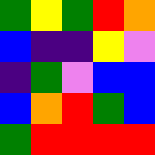[["green", "yellow", "green", "red", "orange"], ["blue", "indigo", "indigo", "yellow", "violet"], ["indigo", "green", "violet", "blue", "blue"], ["blue", "orange", "red", "green", "blue"], ["green", "red", "red", "red", "red"]]